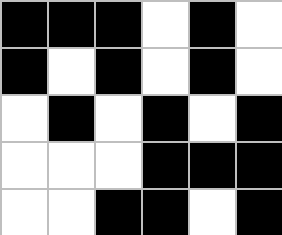[["black", "black", "black", "white", "black", "white"], ["black", "white", "black", "white", "black", "white"], ["white", "black", "white", "black", "white", "black"], ["white", "white", "white", "black", "black", "black"], ["white", "white", "black", "black", "white", "black"]]